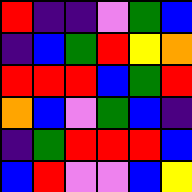[["red", "indigo", "indigo", "violet", "green", "blue"], ["indigo", "blue", "green", "red", "yellow", "orange"], ["red", "red", "red", "blue", "green", "red"], ["orange", "blue", "violet", "green", "blue", "indigo"], ["indigo", "green", "red", "red", "red", "blue"], ["blue", "red", "violet", "violet", "blue", "yellow"]]